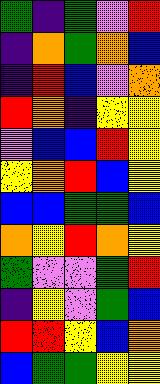[["green", "indigo", "green", "violet", "red"], ["indigo", "orange", "green", "orange", "blue"], ["indigo", "red", "blue", "violet", "orange"], ["red", "orange", "indigo", "yellow", "yellow"], ["violet", "blue", "blue", "red", "yellow"], ["yellow", "orange", "red", "blue", "yellow"], ["blue", "blue", "green", "green", "blue"], ["orange", "yellow", "red", "orange", "yellow"], ["green", "violet", "violet", "green", "red"], ["indigo", "yellow", "violet", "green", "blue"], ["red", "red", "yellow", "blue", "orange"], ["blue", "green", "green", "yellow", "yellow"]]